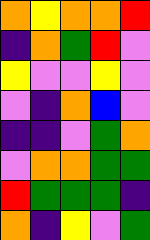[["orange", "yellow", "orange", "orange", "red"], ["indigo", "orange", "green", "red", "violet"], ["yellow", "violet", "violet", "yellow", "violet"], ["violet", "indigo", "orange", "blue", "violet"], ["indigo", "indigo", "violet", "green", "orange"], ["violet", "orange", "orange", "green", "green"], ["red", "green", "green", "green", "indigo"], ["orange", "indigo", "yellow", "violet", "green"]]